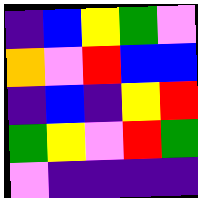[["indigo", "blue", "yellow", "green", "violet"], ["orange", "violet", "red", "blue", "blue"], ["indigo", "blue", "indigo", "yellow", "red"], ["green", "yellow", "violet", "red", "green"], ["violet", "indigo", "indigo", "indigo", "indigo"]]